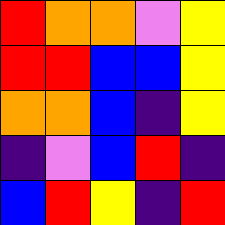[["red", "orange", "orange", "violet", "yellow"], ["red", "red", "blue", "blue", "yellow"], ["orange", "orange", "blue", "indigo", "yellow"], ["indigo", "violet", "blue", "red", "indigo"], ["blue", "red", "yellow", "indigo", "red"]]